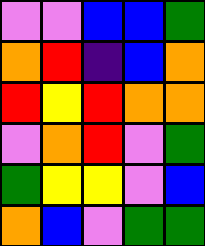[["violet", "violet", "blue", "blue", "green"], ["orange", "red", "indigo", "blue", "orange"], ["red", "yellow", "red", "orange", "orange"], ["violet", "orange", "red", "violet", "green"], ["green", "yellow", "yellow", "violet", "blue"], ["orange", "blue", "violet", "green", "green"]]